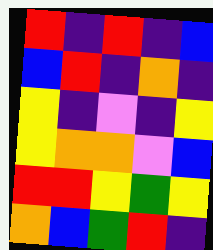[["red", "indigo", "red", "indigo", "blue"], ["blue", "red", "indigo", "orange", "indigo"], ["yellow", "indigo", "violet", "indigo", "yellow"], ["yellow", "orange", "orange", "violet", "blue"], ["red", "red", "yellow", "green", "yellow"], ["orange", "blue", "green", "red", "indigo"]]